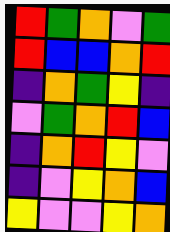[["red", "green", "orange", "violet", "green"], ["red", "blue", "blue", "orange", "red"], ["indigo", "orange", "green", "yellow", "indigo"], ["violet", "green", "orange", "red", "blue"], ["indigo", "orange", "red", "yellow", "violet"], ["indigo", "violet", "yellow", "orange", "blue"], ["yellow", "violet", "violet", "yellow", "orange"]]